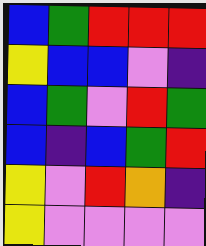[["blue", "green", "red", "red", "red"], ["yellow", "blue", "blue", "violet", "indigo"], ["blue", "green", "violet", "red", "green"], ["blue", "indigo", "blue", "green", "red"], ["yellow", "violet", "red", "orange", "indigo"], ["yellow", "violet", "violet", "violet", "violet"]]